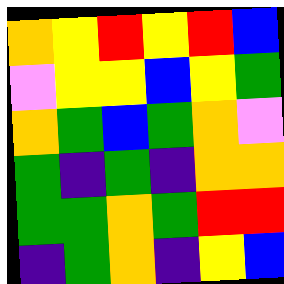[["orange", "yellow", "red", "yellow", "red", "blue"], ["violet", "yellow", "yellow", "blue", "yellow", "green"], ["orange", "green", "blue", "green", "orange", "violet"], ["green", "indigo", "green", "indigo", "orange", "orange"], ["green", "green", "orange", "green", "red", "red"], ["indigo", "green", "orange", "indigo", "yellow", "blue"]]